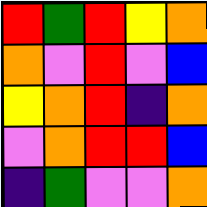[["red", "green", "red", "yellow", "orange"], ["orange", "violet", "red", "violet", "blue"], ["yellow", "orange", "red", "indigo", "orange"], ["violet", "orange", "red", "red", "blue"], ["indigo", "green", "violet", "violet", "orange"]]